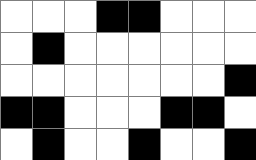[["white", "white", "white", "black", "black", "white", "white", "white"], ["white", "black", "white", "white", "white", "white", "white", "white"], ["white", "white", "white", "white", "white", "white", "white", "black"], ["black", "black", "white", "white", "white", "black", "black", "white"], ["white", "black", "white", "white", "black", "white", "white", "black"]]